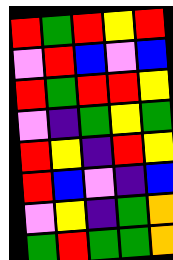[["red", "green", "red", "yellow", "red"], ["violet", "red", "blue", "violet", "blue"], ["red", "green", "red", "red", "yellow"], ["violet", "indigo", "green", "yellow", "green"], ["red", "yellow", "indigo", "red", "yellow"], ["red", "blue", "violet", "indigo", "blue"], ["violet", "yellow", "indigo", "green", "orange"], ["green", "red", "green", "green", "orange"]]